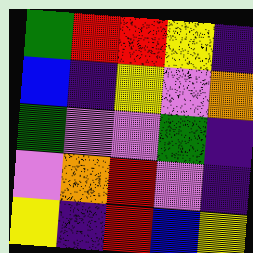[["green", "red", "red", "yellow", "indigo"], ["blue", "indigo", "yellow", "violet", "orange"], ["green", "violet", "violet", "green", "indigo"], ["violet", "orange", "red", "violet", "indigo"], ["yellow", "indigo", "red", "blue", "yellow"]]